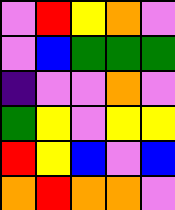[["violet", "red", "yellow", "orange", "violet"], ["violet", "blue", "green", "green", "green"], ["indigo", "violet", "violet", "orange", "violet"], ["green", "yellow", "violet", "yellow", "yellow"], ["red", "yellow", "blue", "violet", "blue"], ["orange", "red", "orange", "orange", "violet"]]